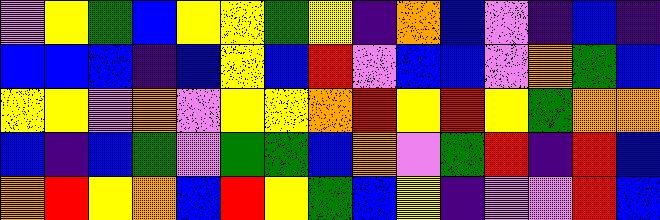[["violet", "yellow", "green", "blue", "yellow", "yellow", "green", "yellow", "indigo", "orange", "blue", "violet", "indigo", "blue", "indigo"], ["blue", "blue", "blue", "indigo", "blue", "yellow", "blue", "red", "violet", "blue", "blue", "violet", "orange", "green", "blue"], ["yellow", "yellow", "violet", "orange", "violet", "yellow", "yellow", "orange", "red", "yellow", "red", "yellow", "green", "orange", "orange"], ["blue", "indigo", "blue", "green", "violet", "green", "green", "blue", "orange", "violet", "green", "red", "indigo", "red", "blue"], ["orange", "red", "yellow", "orange", "blue", "red", "yellow", "green", "blue", "yellow", "indigo", "violet", "violet", "red", "blue"]]